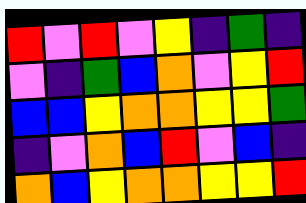[["red", "violet", "red", "violet", "yellow", "indigo", "green", "indigo"], ["violet", "indigo", "green", "blue", "orange", "violet", "yellow", "red"], ["blue", "blue", "yellow", "orange", "orange", "yellow", "yellow", "green"], ["indigo", "violet", "orange", "blue", "red", "violet", "blue", "indigo"], ["orange", "blue", "yellow", "orange", "orange", "yellow", "yellow", "red"]]